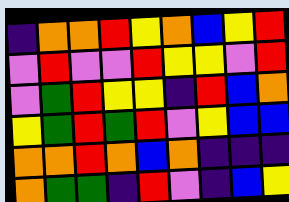[["indigo", "orange", "orange", "red", "yellow", "orange", "blue", "yellow", "red"], ["violet", "red", "violet", "violet", "red", "yellow", "yellow", "violet", "red"], ["violet", "green", "red", "yellow", "yellow", "indigo", "red", "blue", "orange"], ["yellow", "green", "red", "green", "red", "violet", "yellow", "blue", "blue"], ["orange", "orange", "red", "orange", "blue", "orange", "indigo", "indigo", "indigo"], ["orange", "green", "green", "indigo", "red", "violet", "indigo", "blue", "yellow"]]